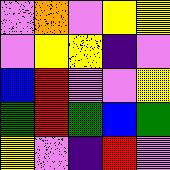[["violet", "orange", "violet", "yellow", "yellow"], ["violet", "yellow", "yellow", "indigo", "violet"], ["blue", "red", "violet", "violet", "yellow"], ["green", "red", "green", "blue", "green"], ["yellow", "violet", "indigo", "red", "violet"]]